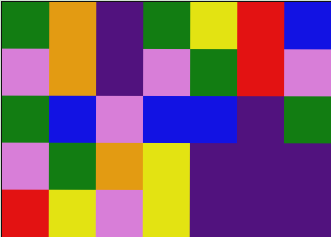[["green", "orange", "indigo", "green", "yellow", "red", "blue"], ["violet", "orange", "indigo", "violet", "green", "red", "violet"], ["green", "blue", "violet", "blue", "blue", "indigo", "green"], ["violet", "green", "orange", "yellow", "indigo", "indigo", "indigo"], ["red", "yellow", "violet", "yellow", "indigo", "indigo", "indigo"]]